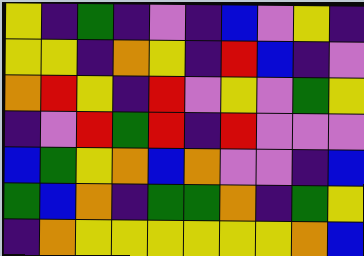[["yellow", "indigo", "green", "indigo", "violet", "indigo", "blue", "violet", "yellow", "indigo"], ["yellow", "yellow", "indigo", "orange", "yellow", "indigo", "red", "blue", "indigo", "violet"], ["orange", "red", "yellow", "indigo", "red", "violet", "yellow", "violet", "green", "yellow"], ["indigo", "violet", "red", "green", "red", "indigo", "red", "violet", "violet", "violet"], ["blue", "green", "yellow", "orange", "blue", "orange", "violet", "violet", "indigo", "blue"], ["green", "blue", "orange", "indigo", "green", "green", "orange", "indigo", "green", "yellow"], ["indigo", "orange", "yellow", "yellow", "yellow", "yellow", "yellow", "yellow", "orange", "blue"]]